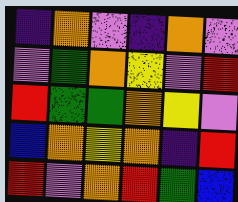[["indigo", "orange", "violet", "indigo", "orange", "violet"], ["violet", "green", "orange", "yellow", "violet", "red"], ["red", "green", "green", "orange", "yellow", "violet"], ["blue", "orange", "yellow", "orange", "indigo", "red"], ["red", "violet", "orange", "red", "green", "blue"]]